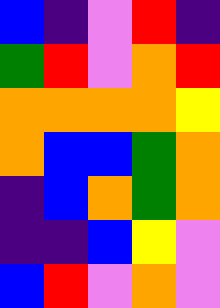[["blue", "indigo", "violet", "red", "indigo"], ["green", "red", "violet", "orange", "red"], ["orange", "orange", "orange", "orange", "yellow"], ["orange", "blue", "blue", "green", "orange"], ["indigo", "blue", "orange", "green", "orange"], ["indigo", "indigo", "blue", "yellow", "violet"], ["blue", "red", "violet", "orange", "violet"]]